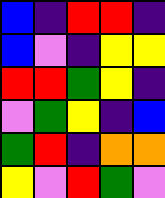[["blue", "indigo", "red", "red", "indigo"], ["blue", "violet", "indigo", "yellow", "yellow"], ["red", "red", "green", "yellow", "indigo"], ["violet", "green", "yellow", "indigo", "blue"], ["green", "red", "indigo", "orange", "orange"], ["yellow", "violet", "red", "green", "violet"]]